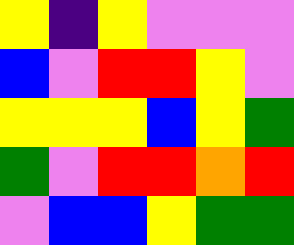[["yellow", "indigo", "yellow", "violet", "violet", "violet"], ["blue", "violet", "red", "red", "yellow", "violet"], ["yellow", "yellow", "yellow", "blue", "yellow", "green"], ["green", "violet", "red", "red", "orange", "red"], ["violet", "blue", "blue", "yellow", "green", "green"]]